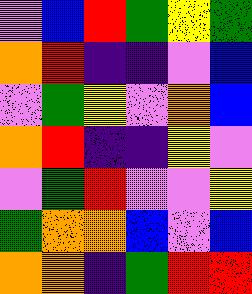[["violet", "blue", "red", "green", "yellow", "green"], ["orange", "red", "indigo", "indigo", "violet", "blue"], ["violet", "green", "yellow", "violet", "orange", "blue"], ["orange", "red", "indigo", "indigo", "yellow", "violet"], ["violet", "green", "red", "violet", "violet", "yellow"], ["green", "orange", "orange", "blue", "violet", "blue"], ["orange", "orange", "indigo", "green", "red", "red"]]